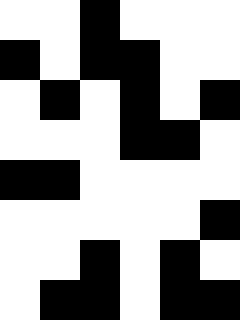[["white", "white", "black", "white", "white", "white"], ["black", "white", "black", "black", "white", "white"], ["white", "black", "white", "black", "white", "black"], ["white", "white", "white", "black", "black", "white"], ["black", "black", "white", "white", "white", "white"], ["white", "white", "white", "white", "white", "black"], ["white", "white", "black", "white", "black", "white"], ["white", "black", "black", "white", "black", "black"]]